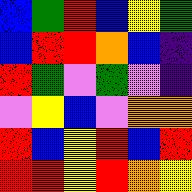[["blue", "green", "red", "blue", "yellow", "green"], ["blue", "red", "red", "orange", "blue", "indigo"], ["red", "green", "violet", "green", "violet", "indigo"], ["violet", "yellow", "blue", "violet", "orange", "orange"], ["red", "blue", "yellow", "red", "blue", "red"], ["red", "red", "yellow", "red", "orange", "yellow"]]